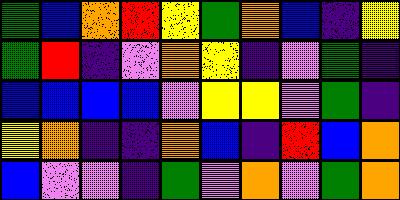[["green", "blue", "orange", "red", "yellow", "green", "orange", "blue", "indigo", "yellow"], ["green", "red", "indigo", "violet", "orange", "yellow", "indigo", "violet", "green", "indigo"], ["blue", "blue", "blue", "blue", "violet", "yellow", "yellow", "violet", "green", "indigo"], ["yellow", "orange", "indigo", "indigo", "orange", "blue", "indigo", "red", "blue", "orange"], ["blue", "violet", "violet", "indigo", "green", "violet", "orange", "violet", "green", "orange"]]